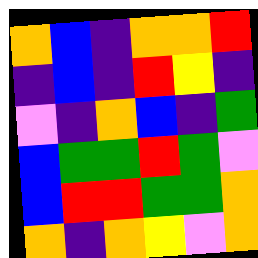[["orange", "blue", "indigo", "orange", "orange", "red"], ["indigo", "blue", "indigo", "red", "yellow", "indigo"], ["violet", "indigo", "orange", "blue", "indigo", "green"], ["blue", "green", "green", "red", "green", "violet"], ["blue", "red", "red", "green", "green", "orange"], ["orange", "indigo", "orange", "yellow", "violet", "orange"]]